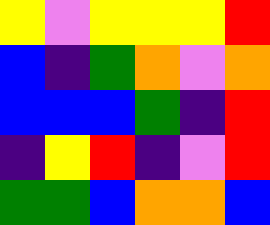[["yellow", "violet", "yellow", "yellow", "yellow", "red"], ["blue", "indigo", "green", "orange", "violet", "orange"], ["blue", "blue", "blue", "green", "indigo", "red"], ["indigo", "yellow", "red", "indigo", "violet", "red"], ["green", "green", "blue", "orange", "orange", "blue"]]